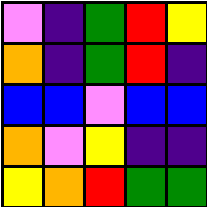[["violet", "indigo", "green", "red", "yellow"], ["orange", "indigo", "green", "red", "indigo"], ["blue", "blue", "violet", "blue", "blue"], ["orange", "violet", "yellow", "indigo", "indigo"], ["yellow", "orange", "red", "green", "green"]]